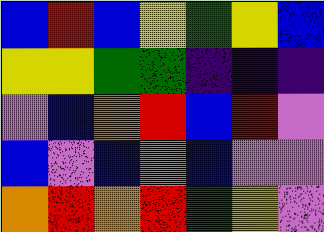[["blue", "red", "blue", "yellow", "green", "yellow", "blue"], ["yellow", "yellow", "green", "green", "indigo", "indigo", "indigo"], ["violet", "blue", "orange", "red", "blue", "red", "violet"], ["blue", "violet", "blue", "orange", "blue", "violet", "violet"], ["orange", "red", "orange", "red", "green", "yellow", "violet"]]